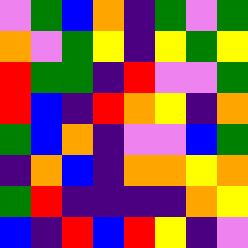[["violet", "green", "blue", "orange", "indigo", "green", "violet", "green"], ["orange", "violet", "green", "yellow", "indigo", "yellow", "green", "yellow"], ["red", "green", "green", "indigo", "red", "violet", "violet", "green"], ["red", "blue", "indigo", "red", "orange", "yellow", "indigo", "orange"], ["green", "blue", "orange", "indigo", "violet", "violet", "blue", "green"], ["indigo", "orange", "blue", "indigo", "orange", "orange", "yellow", "orange"], ["green", "red", "indigo", "indigo", "indigo", "indigo", "orange", "yellow"], ["blue", "indigo", "red", "blue", "red", "yellow", "indigo", "violet"]]